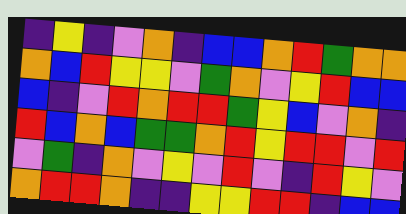[["indigo", "yellow", "indigo", "violet", "orange", "indigo", "blue", "blue", "orange", "red", "green", "orange", "orange"], ["orange", "blue", "red", "yellow", "yellow", "violet", "green", "orange", "violet", "yellow", "red", "blue", "blue"], ["blue", "indigo", "violet", "red", "orange", "red", "red", "green", "yellow", "blue", "violet", "orange", "indigo"], ["red", "blue", "orange", "blue", "green", "green", "orange", "red", "yellow", "red", "red", "violet", "red"], ["violet", "green", "indigo", "orange", "violet", "yellow", "violet", "red", "violet", "indigo", "red", "yellow", "violet"], ["orange", "red", "red", "orange", "indigo", "indigo", "yellow", "yellow", "red", "red", "indigo", "blue", "blue"]]